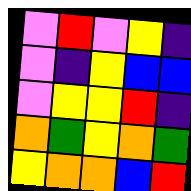[["violet", "red", "violet", "yellow", "indigo"], ["violet", "indigo", "yellow", "blue", "blue"], ["violet", "yellow", "yellow", "red", "indigo"], ["orange", "green", "yellow", "orange", "green"], ["yellow", "orange", "orange", "blue", "red"]]